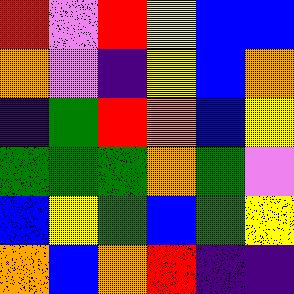[["red", "violet", "red", "yellow", "blue", "blue"], ["orange", "violet", "indigo", "yellow", "blue", "orange"], ["indigo", "green", "red", "orange", "blue", "yellow"], ["green", "green", "green", "orange", "green", "violet"], ["blue", "yellow", "green", "blue", "green", "yellow"], ["orange", "blue", "orange", "red", "indigo", "indigo"]]